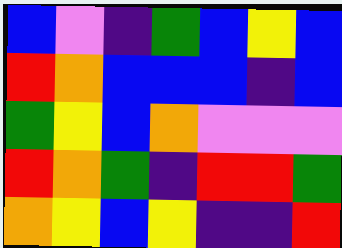[["blue", "violet", "indigo", "green", "blue", "yellow", "blue"], ["red", "orange", "blue", "blue", "blue", "indigo", "blue"], ["green", "yellow", "blue", "orange", "violet", "violet", "violet"], ["red", "orange", "green", "indigo", "red", "red", "green"], ["orange", "yellow", "blue", "yellow", "indigo", "indigo", "red"]]